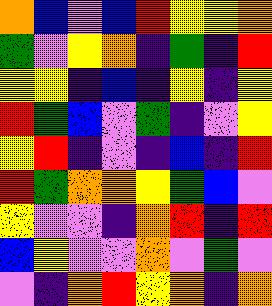[["orange", "blue", "violet", "blue", "red", "yellow", "yellow", "orange"], ["green", "violet", "yellow", "orange", "indigo", "green", "indigo", "red"], ["yellow", "yellow", "indigo", "blue", "indigo", "yellow", "indigo", "yellow"], ["red", "green", "blue", "violet", "green", "indigo", "violet", "yellow"], ["yellow", "red", "indigo", "violet", "indigo", "blue", "indigo", "red"], ["red", "green", "orange", "orange", "yellow", "green", "blue", "violet"], ["yellow", "violet", "violet", "indigo", "orange", "red", "indigo", "red"], ["blue", "yellow", "violet", "violet", "orange", "violet", "green", "violet"], ["violet", "indigo", "orange", "red", "yellow", "orange", "indigo", "orange"]]